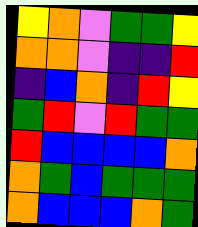[["yellow", "orange", "violet", "green", "green", "yellow"], ["orange", "orange", "violet", "indigo", "indigo", "red"], ["indigo", "blue", "orange", "indigo", "red", "yellow"], ["green", "red", "violet", "red", "green", "green"], ["red", "blue", "blue", "blue", "blue", "orange"], ["orange", "green", "blue", "green", "green", "green"], ["orange", "blue", "blue", "blue", "orange", "green"]]